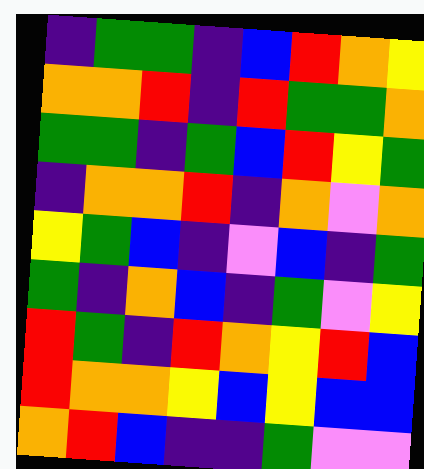[["indigo", "green", "green", "indigo", "blue", "red", "orange", "yellow"], ["orange", "orange", "red", "indigo", "red", "green", "green", "orange"], ["green", "green", "indigo", "green", "blue", "red", "yellow", "green"], ["indigo", "orange", "orange", "red", "indigo", "orange", "violet", "orange"], ["yellow", "green", "blue", "indigo", "violet", "blue", "indigo", "green"], ["green", "indigo", "orange", "blue", "indigo", "green", "violet", "yellow"], ["red", "green", "indigo", "red", "orange", "yellow", "red", "blue"], ["red", "orange", "orange", "yellow", "blue", "yellow", "blue", "blue"], ["orange", "red", "blue", "indigo", "indigo", "green", "violet", "violet"]]